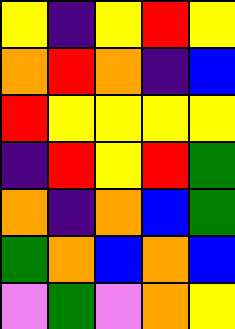[["yellow", "indigo", "yellow", "red", "yellow"], ["orange", "red", "orange", "indigo", "blue"], ["red", "yellow", "yellow", "yellow", "yellow"], ["indigo", "red", "yellow", "red", "green"], ["orange", "indigo", "orange", "blue", "green"], ["green", "orange", "blue", "orange", "blue"], ["violet", "green", "violet", "orange", "yellow"]]